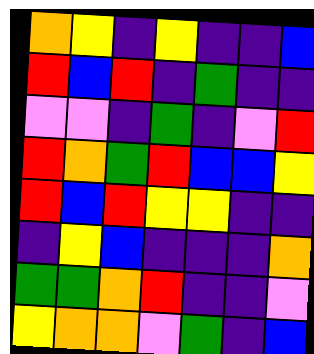[["orange", "yellow", "indigo", "yellow", "indigo", "indigo", "blue"], ["red", "blue", "red", "indigo", "green", "indigo", "indigo"], ["violet", "violet", "indigo", "green", "indigo", "violet", "red"], ["red", "orange", "green", "red", "blue", "blue", "yellow"], ["red", "blue", "red", "yellow", "yellow", "indigo", "indigo"], ["indigo", "yellow", "blue", "indigo", "indigo", "indigo", "orange"], ["green", "green", "orange", "red", "indigo", "indigo", "violet"], ["yellow", "orange", "orange", "violet", "green", "indigo", "blue"]]